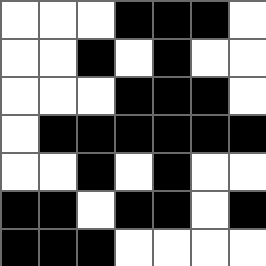[["white", "white", "white", "black", "black", "black", "white"], ["white", "white", "black", "white", "black", "white", "white"], ["white", "white", "white", "black", "black", "black", "white"], ["white", "black", "black", "black", "black", "black", "black"], ["white", "white", "black", "white", "black", "white", "white"], ["black", "black", "white", "black", "black", "white", "black"], ["black", "black", "black", "white", "white", "white", "white"]]